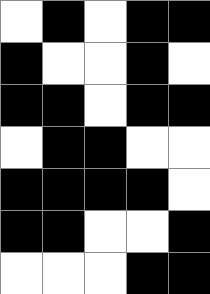[["white", "black", "white", "black", "black"], ["black", "white", "white", "black", "white"], ["black", "black", "white", "black", "black"], ["white", "black", "black", "white", "white"], ["black", "black", "black", "black", "white"], ["black", "black", "white", "white", "black"], ["white", "white", "white", "black", "black"]]